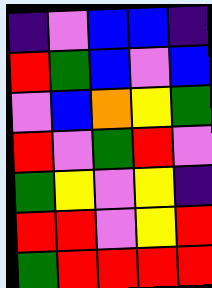[["indigo", "violet", "blue", "blue", "indigo"], ["red", "green", "blue", "violet", "blue"], ["violet", "blue", "orange", "yellow", "green"], ["red", "violet", "green", "red", "violet"], ["green", "yellow", "violet", "yellow", "indigo"], ["red", "red", "violet", "yellow", "red"], ["green", "red", "red", "red", "red"]]